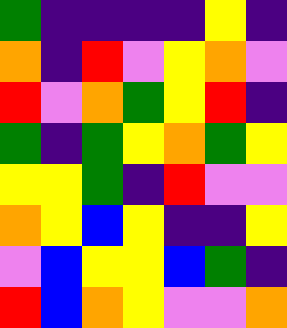[["green", "indigo", "indigo", "indigo", "indigo", "yellow", "indigo"], ["orange", "indigo", "red", "violet", "yellow", "orange", "violet"], ["red", "violet", "orange", "green", "yellow", "red", "indigo"], ["green", "indigo", "green", "yellow", "orange", "green", "yellow"], ["yellow", "yellow", "green", "indigo", "red", "violet", "violet"], ["orange", "yellow", "blue", "yellow", "indigo", "indigo", "yellow"], ["violet", "blue", "yellow", "yellow", "blue", "green", "indigo"], ["red", "blue", "orange", "yellow", "violet", "violet", "orange"]]